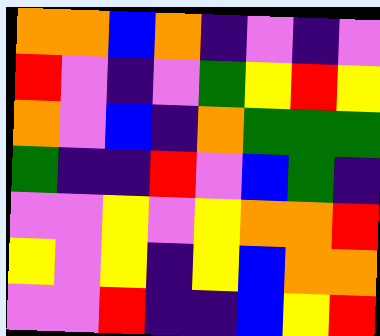[["orange", "orange", "blue", "orange", "indigo", "violet", "indigo", "violet"], ["red", "violet", "indigo", "violet", "green", "yellow", "red", "yellow"], ["orange", "violet", "blue", "indigo", "orange", "green", "green", "green"], ["green", "indigo", "indigo", "red", "violet", "blue", "green", "indigo"], ["violet", "violet", "yellow", "violet", "yellow", "orange", "orange", "red"], ["yellow", "violet", "yellow", "indigo", "yellow", "blue", "orange", "orange"], ["violet", "violet", "red", "indigo", "indigo", "blue", "yellow", "red"]]